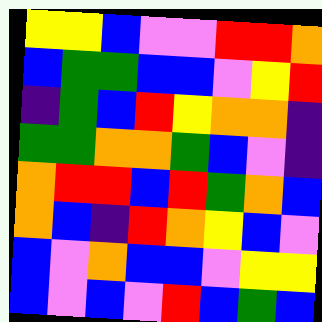[["yellow", "yellow", "blue", "violet", "violet", "red", "red", "orange"], ["blue", "green", "green", "blue", "blue", "violet", "yellow", "red"], ["indigo", "green", "blue", "red", "yellow", "orange", "orange", "indigo"], ["green", "green", "orange", "orange", "green", "blue", "violet", "indigo"], ["orange", "red", "red", "blue", "red", "green", "orange", "blue"], ["orange", "blue", "indigo", "red", "orange", "yellow", "blue", "violet"], ["blue", "violet", "orange", "blue", "blue", "violet", "yellow", "yellow"], ["blue", "violet", "blue", "violet", "red", "blue", "green", "blue"]]